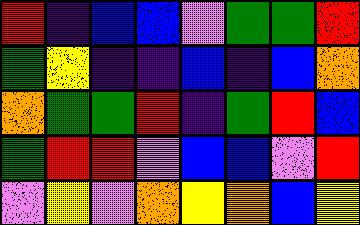[["red", "indigo", "blue", "blue", "violet", "green", "green", "red"], ["green", "yellow", "indigo", "indigo", "blue", "indigo", "blue", "orange"], ["orange", "green", "green", "red", "indigo", "green", "red", "blue"], ["green", "red", "red", "violet", "blue", "blue", "violet", "red"], ["violet", "yellow", "violet", "orange", "yellow", "orange", "blue", "yellow"]]